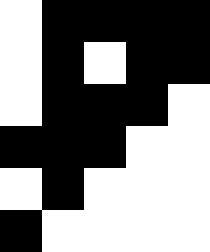[["white", "black", "black", "black", "black"], ["white", "black", "white", "black", "black"], ["white", "black", "black", "black", "white"], ["black", "black", "black", "white", "white"], ["white", "black", "white", "white", "white"], ["black", "white", "white", "white", "white"]]